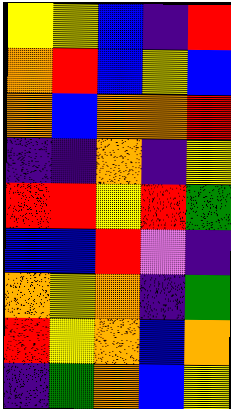[["yellow", "yellow", "blue", "indigo", "red"], ["orange", "red", "blue", "yellow", "blue"], ["orange", "blue", "orange", "orange", "red"], ["indigo", "indigo", "orange", "indigo", "yellow"], ["red", "red", "yellow", "red", "green"], ["blue", "blue", "red", "violet", "indigo"], ["orange", "yellow", "orange", "indigo", "green"], ["red", "yellow", "orange", "blue", "orange"], ["indigo", "green", "orange", "blue", "yellow"]]